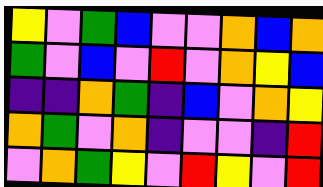[["yellow", "violet", "green", "blue", "violet", "violet", "orange", "blue", "orange"], ["green", "violet", "blue", "violet", "red", "violet", "orange", "yellow", "blue"], ["indigo", "indigo", "orange", "green", "indigo", "blue", "violet", "orange", "yellow"], ["orange", "green", "violet", "orange", "indigo", "violet", "violet", "indigo", "red"], ["violet", "orange", "green", "yellow", "violet", "red", "yellow", "violet", "red"]]